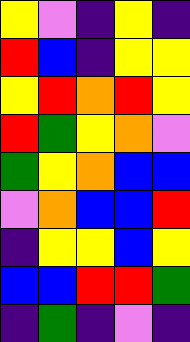[["yellow", "violet", "indigo", "yellow", "indigo"], ["red", "blue", "indigo", "yellow", "yellow"], ["yellow", "red", "orange", "red", "yellow"], ["red", "green", "yellow", "orange", "violet"], ["green", "yellow", "orange", "blue", "blue"], ["violet", "orange", "blue", "blue", "red"], ["indigo", "yellow", "yellow", "blue", "yellow"], ["blue", "blue", "red", "red", "green"], ["indigo", "green", "indigo", "violet", "indigo"]]